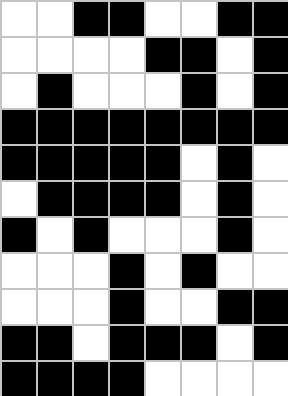[["white", "white", "black", "black", "white", "white", "black", "black"], ["white", "white", "white", "white", "black", "black", "white", "black"], ["white", "black", "white", "white", "white", "black", "white", "black"], ["black", "black", "black", "black", "black", "black", "black", "black"], ["black", "black", "black", "black", "black", "white", "black", "white"], ["white", "black", "black", "black", "black", "white", "black", "white"], ["black", "white", "black", "white", "white", "white", "black", "white"], ["white", "white", "white", "black", "white", "black", "white", "white"], ["white", "white", "white", "black", "white", "white", "black", "black"], ["black", "black", "white", "black", "black", "black", "white", "black"], ["black", "black", "black", "black", "white", "white", "white", "white"]]